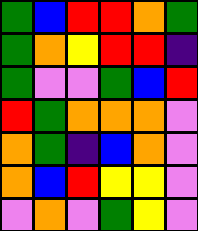[["green", "blue", "red", "red", "orange", "green"], ["green", "orange", "yellow", "red", "red", "indigo"], ["green", "violet", "violet", "green", "blue", "red"], ["red", "green", "orange", "orange", "orange", "violet"], ["orange", "green", "indigo", "blue", "orange", "violet"], ["orange", "blue", "red", "yellow", "yellow", "violet"], ["violet", "orange", "violet", "green", "yellow", "violet"]]